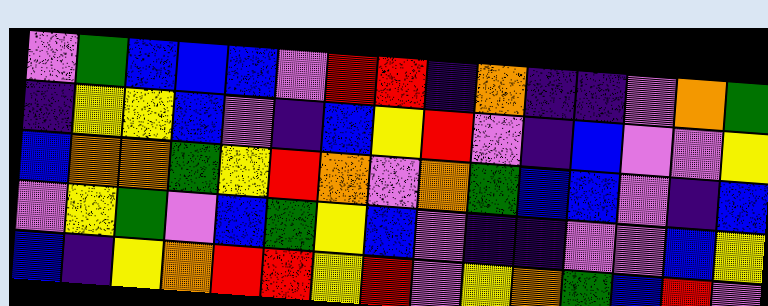[["violet", "green", "blue", "blue", "blue", "violet", "red", "red", "indigo", "orange", "indigo", "indigo", "violet", "orange", "green"], ["indigo", "yellow", "yellow", "blue", "violet", "indigo", "blue", "yellow", "red", "violet", "indigo", "blue", "violet", "violet", "yellow"], ["blue", "orange", "orange", "green", "yellow", "red", "orange", "violet", "orange", "green", "blue", "blue", "violet", "indigo", "blue"], ["violet", "yellow", "green", "violet", "blue", "green", "yellow", "blue", "violet", "indigo", "indigo", "violet", "violet", "blue", "yellow"], ["blue", "indigo", "yellow", "orange", "red", "red", "yellow", "red", "violet", "yellow", "orange", "green", "blue", "red", "violet"]]